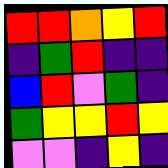[["red", "red", "orange", "yellow", "red"], ["indigo", "green", "red", "indigo", "indigo"], ["blue", "red", "violet", "green", "indigo"], ["green", "yellow", "yellow", "red", "yellow"], ["violet", "violet", "indigo", "yellow", "indigo"]]